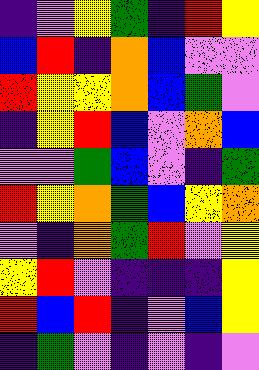[["indigo", "violet", "yellow", "green", "indigo", "red", "yellow"], ["blue", "red", "indigo", "orange", "blue", "violet", "violet"], ["red", "yellow", "yellow", "orange", "blue", "green", "violet"], ["indigo", "yellow", "red", "blue", "violet", "orange", "blue"], ["violet", "violet", "green", "blue", "violet", "indigo", "green"], ["red", "yellow", "orange", "green", "blue", "yellow", "orange"], ["violet", "indigo", "orange", "green", "red", "violet", "yellow"], ["yellow", "red", "violet", "indigo", "indigo", "indigo", "yellow"], ["red", "blue", "red", "indigo", "violet", "blue", "yellow"], ["indigo", "green", "violet", "indigo", "violet", "indigo", "violet"]]